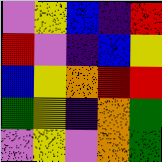[["violet", "yellow", "blue", "indigo", "red"], ["red", "violet", "indigo", "blue", "yellow"], ["blue", "yellow", "orange", "red", "red"], ["green", "yellow", "indigo", "orange", "green"], ["violet", "yellow", "violet", "orange", "green"]]